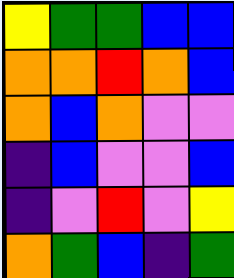[["yellow", "green", "green", "blue", "blue"], ["orange", "orange", "red", "orange", "blue"], ["orange", "blue", "orange", "violet", "violet"], ["indigo", "blue", "violet", "violet", "blue"], ["indigo", "violet", "red", "violet", "yellow"], ["orange", "green", "blue", "indigo", "green"]]